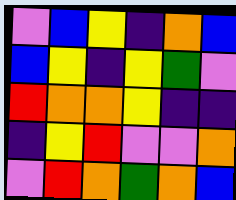[["violet", "blue", "yellow", "indigo", "orange", "blue"], ["blue", "yellow", "indigo", "yellow", "green", "violet"], ["red", "orange", "orange", "yellow", "indigo", "indigo"], ["indigo", "yellow", "red", "violet", "violet", "orange"], ["violet", "red", "orange", "green", "orange", "blue"]]